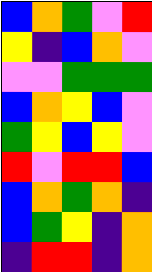[["blue", "orange", "green", "violet", "red"], ["yellow", "indigo", "blue", "orange", "violet"], ["violet", "violet", "green", "green", "green"], ["blue", "orange", "yellow", "blue", "violet"], ["green", "yellow", "blue", "yellow", "violet"], ["red", "violet", "red", "red", "blue"], ["blue", "orange", "green", "orange", "indigo"], ["blue", "green", "yellow", "indigo", "orange"], ["indigo", "red", "red", "indigo", "orange"]]